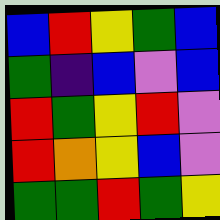[["blue", "red", "yellow", "green", "blue"], ["green", "indigo", "blue", "violet", "blue"], ["red", "green", "yellow", "red", "violet"], ["red", "orange", "yellow", "blue", "violet"], ["green", "green", "red", "green", "yellow"]]